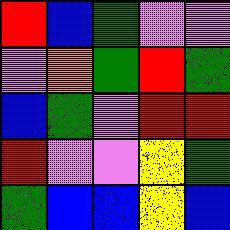[["red", "blue", "green", "violet", "violet"], ["violet", "orange", "green", "red", "green"], ["blue", "green", "violet", "red", "red"], ["red", "violet", "violet", "yellow", "green"], ["green", "blue", "blue", "yellow", "blue"]]